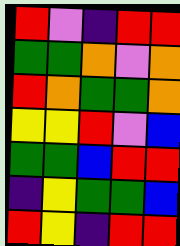[["red", "violet", "indigo", "red", "red"], ["green", "green", "orange", "violet", "orange"], ["red", "orange", "green", "green", "orange"], ["yellow", "yellow", "red", "violet", "blue"], ["green", "green", "blue", "red", "red"], ["indigo", "yellow", "green", "green", "blue"], ["red", "yellow", "indigo", "red", "red"]]